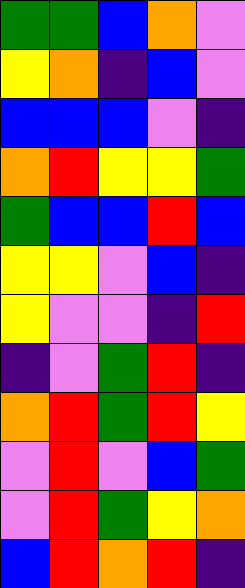[["green", "green", "blue", "orange", "violet"], ["yellow", "orange", "indigo", "blue", "violet"], ["blue", "blue", "blue", "violet", "indigo"], ["orange", "red", "yellow", "yellow", "green"], ["green", "blue", "blue", "red", "blue"], ["yellow", "yellow", "violet", "blue", "indigo"], ["yellow", "violet", "violet", "indigo", "red"], ["indigo", "violet", "green", "red", "indigo"], ["orange", "red", "green", "red", "yellow"], ["violet", "red", "violet", "blue", "green"], ["violet", "red", "green", "yellow", "orange"], ["blue", "red", "orange", "red", "indigo"]]